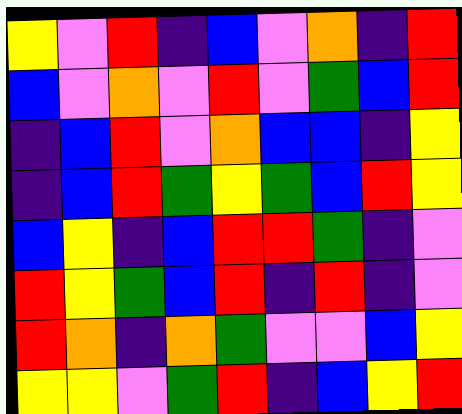[["yellow", "violet", "red", "indigo", "blue", "violet", "orange", "indigo", "red"], ["blue", "violet", "orange", "violet", "red", "violet", "green", "blue", "red"], ["indigo", "blue", "red", "violet", "orange", "blue", "blue", "indigo", "yellow"], ["indigo", "blue", "red", "green", "yellow", "green", "blue", "red", "yellow"], ["blue", "yellow", "indigo", "blue", "red", "red", "green", "indigo", "violet"], ["red", "yellow", "green", "blue", "red", "indigo", "red", "indigo", "violet"], ["red", "orange", "indigo", "orange", "green", "violet", "violet", "blue", "yellow"], ["yellow", "yellow", "violet", "green", "red", "indigo", "blue", "yellow", "red"]]